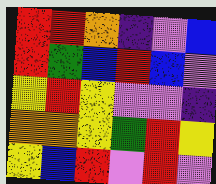[["red", "red", "orange", "indigo", "violet", "blue"], ["red", "green", "blue", "red", "blue", "violet"], ["yellow", "red", "yellow", "violet", "violet", "indigo"], ["orange", "orange", "yellow", "green", "red", "yellow"], ["yellow", "blue", "red", "violet", "red", "violet"]]